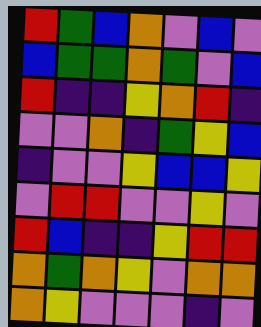[["red", "green", "blue", "orange", "violet", "blue", "violet"], ["blue", "green", "green", "orange", "green", "violet", "blue"], ["red", "indigo", "indigo", "yellow", "orange", "red", "indigo"], ["violet", "violet", "orange", "indigo", "green", "yellow", "blue"], ["indigo", "violet", "violet", "yellow", "blue", "blue", "yellow"], ["violet", "red", "red", "violet", "violet", "yellow", "violet"], ["red", "blue", "indigo", "indigo", "yellow", "red", "red"], ["orange", "green", "orange", "yellow", "violet", "orange", "orange"], ["orange", "yellow", "violet", "violet", "violet", "indigo", "violet"]]